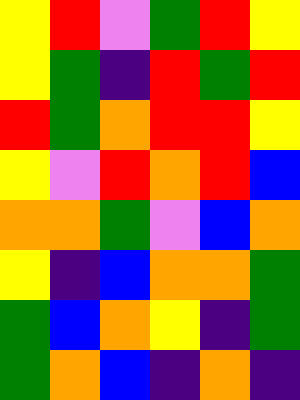[["yellow", "red", "violet", "green", "red", "yellow"], ["yellow", "green", "indigo", "red", "green", "red"], ["red", "green", "orange", "red", "red", "yellow"], ["yellow", "violet", "red", "orange", "red", "blue"], ["orange", "orange", "green", "violet", "blue", "orange"], ["yellow", "indigo", "blue", "orange", "orange", "green"], ["green", "blue", "orange", "yellow", "indigo", "green"], ["green", "orange", "blue", "indigo", "orange", "indigo"]]